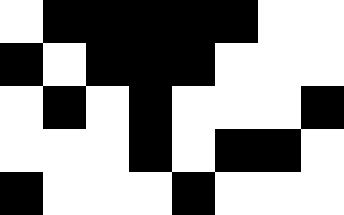[["white", "black", "black", "black", "black", "black", "white", "white"], ["black", "white", "black", "black", "black", "white", "white", "white"], ["white", "black", "white", "black", "white", "white", "white", "black"], ["white", "white", "white", "black", "white", "black", "black", "white"], ["black", "white", "white", "white", "black", "white", "white", "white"]]